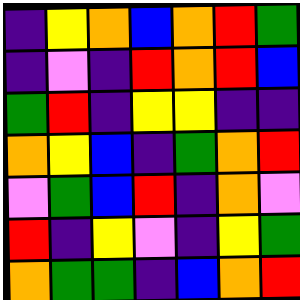[["indigo", "yellow", "orange", "blue", "orange", "red", "green"], ["indigo", "violet", "indigo", "red", "orange", "red", "blue"], ["green", "red", "indigo", "yellow", "yellow", "indigo", "indigo"], ["orange", "yellow", "blue", "indigo", "green", "orange", "red"], ["violet", "green", "blue", "red", "indigo", "orange", "violet"], ["red", "indigo", "yellow", "violet", "indigo", "yellow", "green"], ["orange", "green", "green", "indigo", "blue", "orange", "red"]]